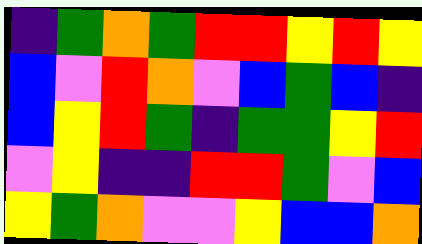[["indigo", "green", "orange", "green", "red", "red", "yellow", "red", "yellow"], ["blue", "violet", "red", "orange", "violet", "blue", "green", "blue", "indigo"], ["blue", "yellow", "red", "green", "indigo", "green", "green", "yellow", "red"], ["violet", "yellow", "indigo", "indigo", "red", "red", "green", "violet", "blue"], ["yellow", "green", "orange", "violet", "violet", "yellow", "blue", "blue", "orange"]]